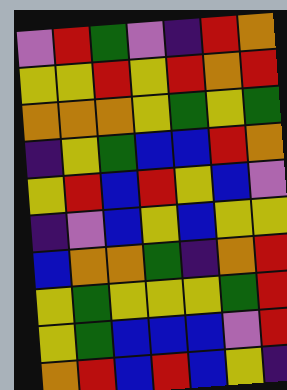[["violet", "red", "green", "violet", "indigo", "red", "orange"], ["yellow", "yellow", "red", "yellow", "red", "orange", "red"], ["orange", "orange", "orange", "yellow", "green", "yellow", "green"], ["indigo", "yellow", "green", "blue", "blue", "red", "orange"], ["yellow", "red", "blue", "red", "yellow", "blue", "violet"], ["indigo", "violet", "blue", "yellow", "blue", "yellow", "yellow"], ["blue", "orange", "orange", "green", "indigo", "orange", "red"], ["yellow", "green", "yellow", "yellow", "yellow", "green", "red"], ["yellow", "green", "blue", "blue", "blue", "violet", "red"], ["orange", "red", "blue", "red", "blue", "yellow", "indigo"]]